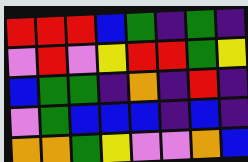[["red", "red", "red", "blue", "green", "indigo", "green", "indigo"], ["violet", "red", "violet", "yellow", "red", "red", "green", "yellow"], ["blue", "green", "green", "indigo", "orange", "indigo", "red", "indigo"], ["violet", "green", "blue", "blue", "blue", "indigo", "blue", "indigo"], ["orange", "orange", "green", "yellow", "violet", "violet", "orange", "blue"]]